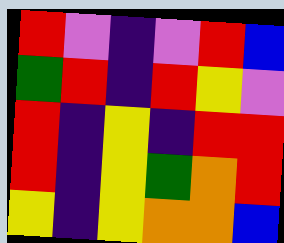[["red", "violet", "indigo", "violet", "red", "blue"], ["green", "red", "indigo", "red", "yellow", "violet"], ["red", "indigo", "yellow", "indigo", "red", "red"], ["red", "indigo", "yellow", "green", "orange", "red"], ["yellow", "indigo", "yellow", "orange", "orange", "blue"]]